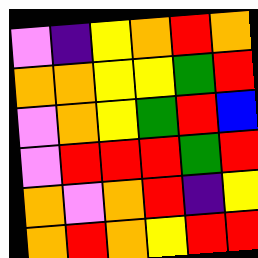[["violet", "indigo", "yellow", "orange", "red", "orange"], ["orange", "orange", "yellow", "yellow", "green", "red"], ["violet", "orange", "yellow", "green", "red", "blue"], ["violet", "red", "red", "red", "green", "red"], ["orange", "violet", "orange", "red", "indigo", "yellow"], ["orange", "red", "orange", "yellow", "red", "red"]]